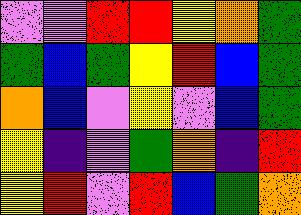[["violet", "violet", "red", "red", "yellow", "orange", "green"], ["green", "blue", "green", "yellow", "red", "blue", "green"], ["orange", "blue", "violet", "yellow", "violet", "blue", "green"], ["yellow", "indigo", "violet", "green", "orange", "indigo", "red"], ["yellow", "red", "violet", "red", "blue", "green", "orange"]]